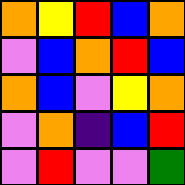[["orange", "yellow", "red", "blue", "orange"], ["violet", "blue", "orange", "red", "blue"], ["orange", "blue", "violet", "yellow", "orange"], ["violet", "orange", "indigo", "blue", "red"], ["violet", "red", "violet", "violet", "green"]]